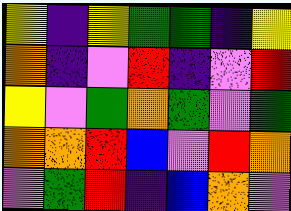[["yellow", "indigo", "yellow", "green", "green", "indigo", "yellow"], ["orange", "indigo", "violet", "red", "indigo", "violet", "red"], ["yellow", "violet", "green", "orange", "green", "violet", "green"], ["orange", "orange", "red", "blue", "violet", "red", "orange"], ["violet", "green", "red", "indigo", "blue", "orange", "violet"]]